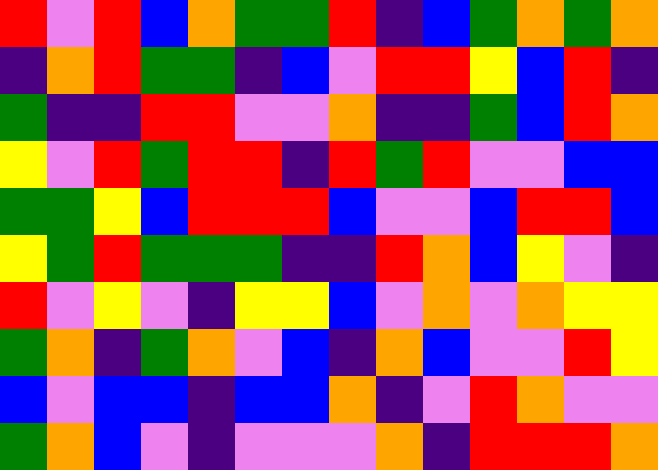[["red", "violet", "red", "blue", "orange", "green", "green", "red", "indigo", "blue", "green", "orange", "green", "orange"], ["indigo", "orange", "red", "green", "green", "indigo", "blue", "violet", "red", "red", "yellow", "blue", "red", "indigo"], ["green", "indigo", "indigo", "red", "red", "violet", "violet", "orange", "indigo", "indigo", "green", "blue", "red", "orange"], ["yellow", "violet", "red", "green", "red", "red", "indigo", "red", "green", "red", "violet", "violet", "blue", "blue"], ["green", "green", "yellow", "blue", "red", "red", "red", "blue", "violet", "violet", "blue", "red", "red", "blue"], ["yellow", "green", "red", "green", "green", "green", "indigo", "indigo", "red", "orange", "blue", "yellow", "violet", "indigo"], ["red", "violet", "yellow", "violet", "indigo", "yellow", "yellow", "blue", "violet", "orange", "violet", "orange", "yellow", "yellow"], ["green", "orange", "indigo", "green", "orange", "violet", "blue", "indigo", "orange", "blue", "violet", "violet", "red", "yellow"], ["blue", "violet", "blue", "blue", "indigo", "blue", "blue", "orange", "indigo", "violet", "red", "orange", "violet", "violet"], ["green", "orange", "blue", "violet", "indigo", "violet", "violet", "violet", "orange", "indigo", "red", "red", "red", "orange"]]